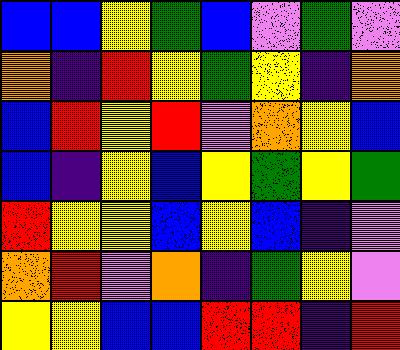[["blue", "blue", "yellow", "green", "blue", "violet", "green", "violet"], ["orange", "indigo", "red", "yellow", "green", "yellow", "indigo", "orange"], ["blue", "red", "yellow", "red", "violet", "orange", "yellow", "blue"], ["blue", "indigo", "yellow", "blue", "yellow", "green", "yellow", "green"], ["red", "yellow", "yellow", "blue", "yellow", "blue", "indigo", "violet"], ["orange", "red", "violet", "orange", "indigo", "green", "yellow", "violet"], ["yellow", "yellow", "blue", "blue", "red", "red", "indigo", "red"]]